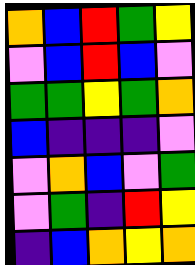[["orange", "blue", "red", "green", "yellow"], ["violet", "blue", "red", "blue", "violet"], ["green", "green", "yellow", "green", "orange"], ["blue", "indigo", "indigo", "indigo", "violet"], ["violet", "orange", "blue", "violet", "green"], ["violet", "green", "indigo", "red", "yellow"], ["indigo", "blue", "orange", "yellow", "orange"]]